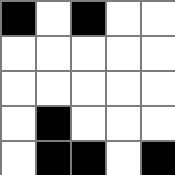[["black", "white", "black", "white", "white"], ["white", "white", "white", "white", "white"], ["white", "white", "white", "white", "white"], ["white", "black", "white", "white", "white"], ["white", "black", "black", "white", "black"]]